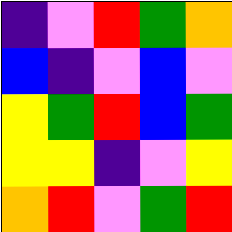[["indigo", "violet", "red", "green", "orange"], ["blue", "indigo", "violet", "blue", "violet"], ["yellow", "green", "red", "blue", "green"], ["yellow", "yellow", "indigo", "violet", "yellow"], ["orange", "red", "violet", "green", "red"]]